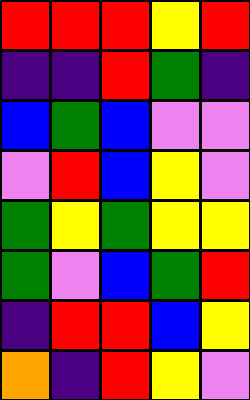[["red", "red", "red", "yellow", "red"], ["indigo", "indigo", "red", "green", "indigo"], ["blue", "green", "blue", "violet", "violet"], ["violet", "red", "blue", "yellow", "violet"], ["green", "yellow", "green", "yellow", "yellow"], ["green", "violet", "blue", "green", "red"], ["indigo", "red", "red", "blue", "yellow"], ["orange", "indigo", "red", "yellow", "violet"]]